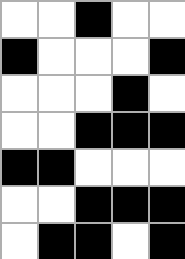[["white", "white", "black", "white", "white"], ["black", "white", "white", "white", "black"], ["white", "white", "white", "black", "white"], ["white", "white", "black", "black", "black"], ["black", "black", "white", "white", "white"], ["white", "white", "black", "black", "black"], ["white", "black", "black", "white", "black"]]